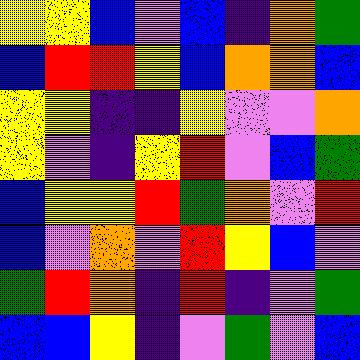[["yellow", "yellow", "blue", "violet", "blue", "indigo", "orange", "green"], ["blue", "red", "red", "yellow", "blue", "orange", "orange", "blue"], ["yellow", "yellow", "indigo", "indigo", "yellow", "violet", "violet", "orange"], ["yellow", "violet", "indigo", "yellow", "red", "violet", "blue", "green"], ["blue", "yellow", "yellow", "red", "green", "orange", "violet", "red"], ["blue", "violet", "orange", "violet", "red", "yellow", "blue", "violet"], ["green", "red", "orange", "indigo", "red", "indigo", "violet", "green"], ["blue", "blue", "yellow", "indigo", "violet", "green", "violet", "blue"]]